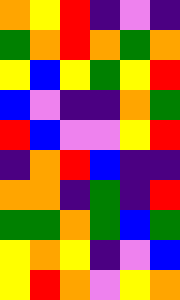[["orange", "yellow", "red", "indigo", "violet", "indigo"], ["green", "orange", "red", "orange", "green", "orange"], ["yellow", "blue", "yellow", "green", "yellow", "red"], ["blue", "violet", "indigo", "indigo", "orange", "green"], ["red", "blue", "violet", "violet", "yellow", "red"], ["indigo", "orange", "red", "blue", "indigo", "indigo"], ["orange", "orange", "indigo", "green", "indigo", "red"], ["green", "green", "orange", "green", "blue", "green"], ["yellow", "orange", "yellow", "indigo", "violet", "blue"], ["yellow", "red", "orange", "violet", "yellow", "orange"]]